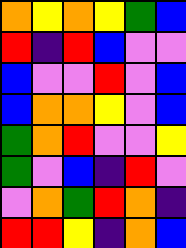[["orange", "yellow", "orange", "yellow", "green", "blue"], ["red", "indigo", "red", "blue", "violet", "violet"], ["blue", "violet", "violet", "red", "violet", "blue"], ["blue", "orange", "orange", "yellow", "violet", "blue"], ["green", "orange", "red", "violet", "violet", "yellow"], ["green", "violet", "blue", "indigo", "red", "violet"], ["violet", "orange", "green", "red", "orange", "indigo"], ["red", "red", "yellow", "indigo", "orange", "blue"]]